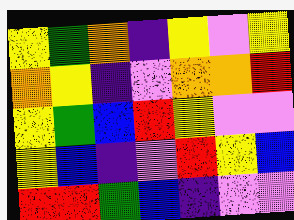[["yellow", "green", "orange", "indigo", "yellow", "violet", "yellow"], ["orange", "yellow", "indigo", "violet", "orange", "orange", "red"], ["yellow", "green", "blue", "red", "yellow", "violet", "violet"], ["yellow", "blue", "indigo", "violet", "red", "yellow", "blue"], ["red", "red", "green", "blue", "indigo", "violet", "violet"]]